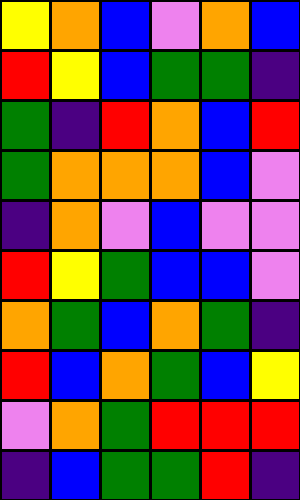[["yellow", "orange", "blue", "violet", "orange", "blue"], ["red", "yellow", "blue", "green", "green", "indigo"], ["green", "indigo", "red", "orange", "blue", "red"], ["green", "orange", "orange", "orange", "blue", "violet"], ["indigo", "orange", "violet", "blue", "violet", "violet"], ["red", "yellow", "green", "blue", "blue", "violet"], ["orange", "green", "blue", "orange", "green", "indigo"], ["red", "blue", "orange", "green", "blue", "yellow"], ["violet", "orange", "green", "red", "red", "red"], ["indigo", "blue", "green", "green", "red", "indigo"]]